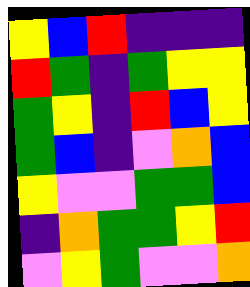[["yellow", "blue", "red", "indigo", "indigo", "indigo"], ["red", "green", "indigo", "green", "yellow", "yellow"], ["green", "yellow", "indigo", "red", "blue", "yellow"], ["green", "blue", "indigo", "violet", "orange", "blue"], ["yellow", "violet", "violet", "green", "green", "blue"], ["indigo", "orange", "green", "green", "yellow", "red"], ["violet", "yellow", "green", "violet", "violet", "orange"]]